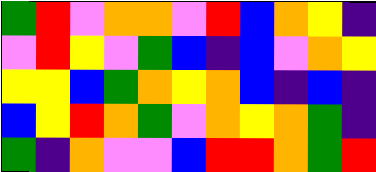[["green", "red", "violet", "orange", "orange", "violet", "red", "blue", "orange", "yellow", "indigo"], ["violet", "red", "yellow", "violet", "green", "blue", "indigo", "blue", "violet", "orange", "yellow"], ["yellow", "yellow", "blue", "green", "orange", "yellow", "orange", "blue", "indigo", "blue", "indigo"], ["blue", "yellow", "red", "orange", "green", "violet", "orange", "yellow", "orange", "green", "indigo"], ["green", "indigo", "orange", "violet", "violet", "blue", "red", "red", "orange", "green", "red"]]